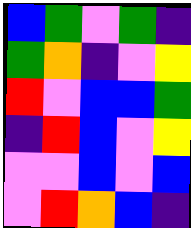[["blue", "green", "violet", "green", "indigo"], ["green", "orange", "indigo", "violet", "yellow"], ["red", "violet", "blue", "blue", "green"], ["indigo", "red", "blue", "violet", "yellow"], ["violet", "violet", "blue", "violet", "blue"], ["violet", "red", "orange", "blue", "indigo"]]